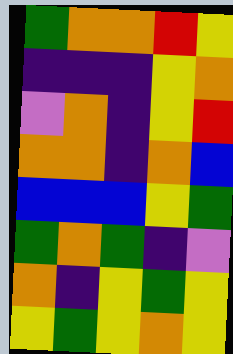[["green", "orange", "orange", "red", "yellow"], ["indigo", "indigo", "indigo", "yellow", "orange"], ["violet", "orange", "indigo", "yellow", "red"], ["orange", "orange", "indigo", "orange", "blue"], ["blue", "blue", "blue", "yellow", "green"], ["green", "orange", "green", "indigo", "violet"], ["orange", "indigo", "yellow", "green", "yellow"], ["yellow", "green", "yellow", "orange", "yellow"]]